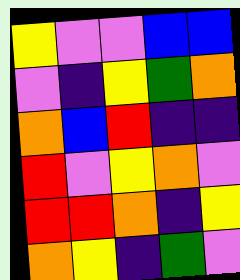[["yellow", "violet", "violet", "blue", "blue"], ["violet", "indigo", "yellow", "green", "orange"], ["orange", "blue", "red", "indigo", "indigo"], ["red", "violet", "yellow", "orange", "violet"], ["red", "red", "orange", "indigo", "yellow"], ["orange", "yellow", "indigo", "green", "violet"]]